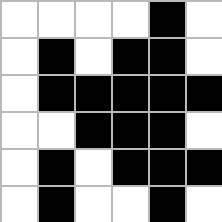[["white", "white", "white", "white", "black", "white"], ["white", "black", "white", "black", "black", "white"], ["white", "black", "black", "black", "black", "black"], ["white", "white", "black", "black", "black", "white"], ["white", "black", "white", "black", "black", "black"], ["white", "black", "white", "white", "black", "white"]]